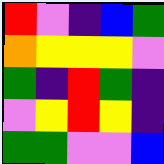[["red", "violet", "indigo", "blue", "green"], ["orange", "yellow", "yellow", "yellow", "violet"], ["green", "indigo", "red", "green", "indigo"], ["violet", "yellow", "red", "yellow", "indigo"], ["green", "green", "violet", "violet", "blue"]]